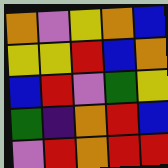[["orange", "violet", "yellow", "orange", "blue"], ["yellow", "yellow", "red", "blue", "orange"], ["blue", "red", "violet", "green", "yellow"], ["green", "indigo", "orange", "red", "blue"], ["violet", "red", "orange", "red", "red"]]